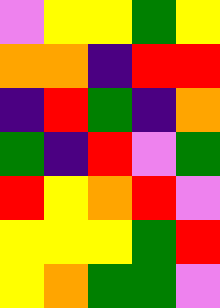[["violet", "yellow", "yellow", "green", "yellow"], ["orange", "orange", "indigo", "red", "red"], ["indigo", "red", "green", "indigo", "orange"], ["green", "indigo", "red", "violet", "green"], ["red", "yellow", "orange", "red", "violet"], ["yellow", "yellow", "yellow", "green", "red"], ["yellow", "orange", "green", "green", "violet"]]